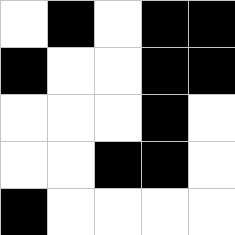[["white", "black", "white", "black", "black"], ["black", "white", "white", "black", "black"], ["white", "white", "white", "black", "white"], ["white", "white", "black", "black", "white"], ["black", "white", "white", "white", "white"]]